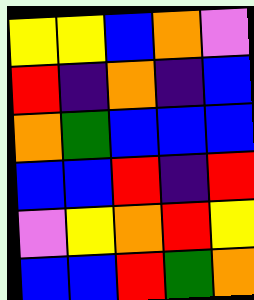[["yellow", "yellow", "blue", "orange", "violet"], ["red", "indigo", "orange", "indigo", "blue"], ["orange", "green", "blue", "blue", "blue"], ["blue", "blue", "red", "indigo", "red"], ["violet", "yellow", "orange", "red", "yellow"], ["blue", "blue", "red", "green", "orange"]]